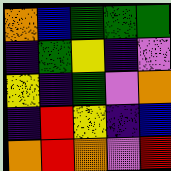[["orange", "blue", "green", "green", "green"], ["indigo", "green", "yellow", "indigo", "violet"], ["yellow", "indigo", "green", "violet", "orange"], ["indigo", "red", "yellow", "indigo", "blue"], ["orange", "red", "orange", "violet", "red"]]